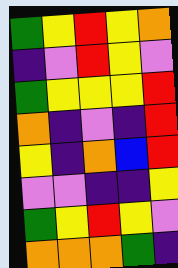[["green", "yellow", "red", "yellow", "orange"], ["indigo", "violet", "red", "yellow", "violet"], ["green", "yellow", "yellow", "yellow", "red"], ["orange", "indigo", "violet", "indigo", "red"], ["yellow", "indigo", "orange", "blue", "red"], ["violet", "violet", "indigo", "indigo", "yellow"], ["green", "yellow", "red", "yellow", "violet"], ["orange", "orange", "orange", "green", "indigo"]]